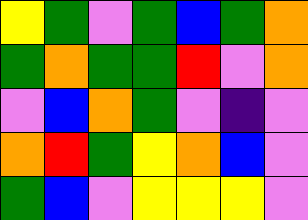[["yellow", "green", "violet", "green", "blue", "green", "orange"], ["green", "orange", "green", "green", "red", "violet", "orange"], ["violet", "blue", "orange", "green", "violet", "indigo", "violet"], ["orange", "red", "green", "yellow", "orange", "blue", "violet"], ["green", "blue", "violet", "yellow", "yellow", "yellow", "violet"]]